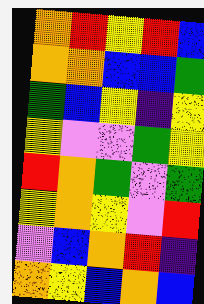[["orange", "red", "yellow", "red", "blue"], ["orange", "orange", "blue", "blue", "green"], ["green", "blue", "yellow", "indigo", "yellow"], ["yellow", "violet", "violet", "green", "yellow"], ["red", "orange", "green", "violet", "green"], ["yellow", "orange", "yellow", "violet", "red"], ["violet", "blue", "orange", "red", "indigo"], ["orange", "yellow", "blue", "orange", "blue"]]